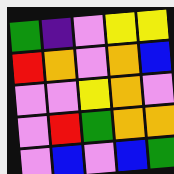[["green", "indigo", "violet", "yellow", "yellow"], ["red", "orange", "violet", "orange", "blue"], ["violet", "violet", "yellow", "orange", "violet"], ["violet", "red", "green", "orange", "orange"], ["violet", "blue", "violet", "blue", "green"]]